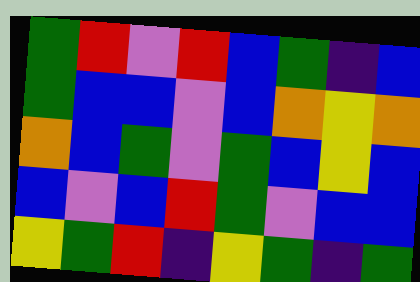[["green", "red", "violet", "red", "blue", "green", "indigo", "blue"], ["green", "blue", "blue", "violet", "blue", "orange", "yellow", "orange"], ["orange", "blue", "green", "violet", "green", "blue", "yellow", "blue"], ["blue", "violet", "blue", "red", "green", "violet", "blue", "blue"], ["yellow", "green", "red", "indigo", "yellow", "green", "indigo", "green"]]